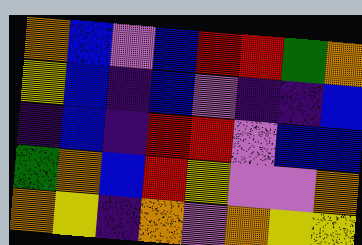[["orange", "blue", "violet", "blue", "red", "red", "green", "orange"], ["yellow", "blue", "indigo", "blue", "violet", "indigo", "indigo", "blue"], ["indigo", "blue", "indigo", "red", "red", "violet", "blue", "blue"], ["green", "orange", "blue", "red", "yellow", "violet", "violet", "orange"], ["orange", "yellow", "indigo", "orange", "violet", "orange", "yellow", "yellow"]]